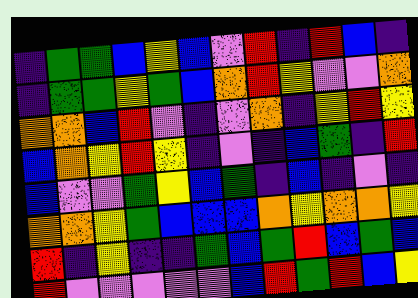[["indigo", "green", "green", "blue", "yellow", "blue", "violet", "red", "indigo", "red", "blue", "indigo"], ["indigo", "green", "green", "yellow", "green", "blue", "orange", "red", "yellow", "violet", "violet", "orange"], ["orange", "orange", "blue", "red", "violet", "indigo", "violet", "orange", "indigo", "yellow", "red", "yellow"], ["blue", "orange", "yellow", "red", "yellow", "indigo", "violet", "indigo", "blue", "green", "indigo", "red"], ["blue", "violet", "violet", "green", "yellow", "blue", "green", "indigo", "blue", "indigo", "violet", "indigo"], ["orange", "orange", "yellow", "green", "blue", "blue", "blue", "orange", "yellow", "orange", "orange", "yellow"], ["red", "indigo", "yellow", "indigo", "indigo", "green", "blue", "green", "red", "blue", "green", "blue"], ["red", "violet", "violet", "violet", "violet", "violet", "blue", "red", "green", "red", "blue", "yellow"]]